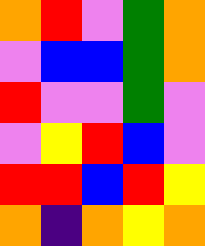[["orange", "red", "violet", "green", "orange"], ["violet", "blue", "blue", "green", "orange"], ["red", "violet", "violet", "green", "violet"], ["violet", "yellow", "red", "blue", "violet"], ["red", "red", "blue", "red", "yellow"], ["orange", "indigo", "orange", "yellow", "orange"]]